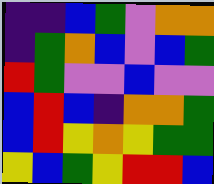[["indigo", "indigo", "blue", "green", "violet", "orange", "orange"], ["indigo", "green", "orange", "blue", "violet", "blue", "green"], ["red", "green", "violet", "violet", "blue", "violet", "violet"], ["blue", "red", "blue", "indigo", "orange", "orange", "green"], ["blue", "red", "yellow", "orange", "yellow", "green", "green"], ["yellow", "blue", "green", "yellow", "red", "red", "blue"]]